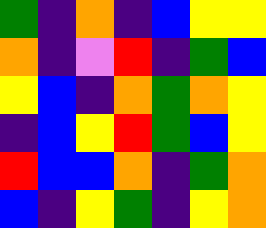[["green", "indigo", "orange", "indigo", "blue", "yellow", "yellow"], ["orange", "indigo", "violet", "red", "indigo", "green", "blue"], ["yellow", "blue", "indigo", "orange", "green", "orange", "yellow"], ["indigo", "blue", "yellow", "red", "green", "blue", "yellow"], ["red", "blue", "blue", "orange", "indigo", "green", "orange"], ["blue", "indigo", "yellow", "green", "indigo", "yellow", "orange"]]